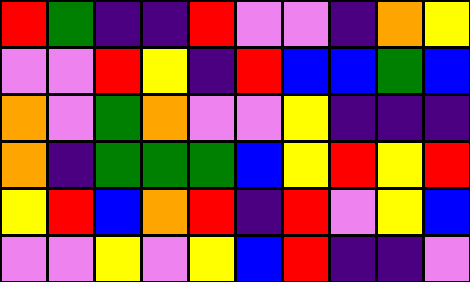[["red", "green", "indigo", "indigo", "red", "violet", "violet", "indigo", "orange", "yellow"], ["violet", "violet", "red", "yellow", "indigo", "red", "blue", "blue", "green", "blue"], ["orange", "violet", "green", "orange", "violet", "violet", "yellow", "indigo", "indigo", "indigo"], ["orange", "indigo", "green", "green", "green", "blue", "yellow", "red", "yellow", "red"], ["yellow", "red", "blue", "orange", "red", "indigo", "red", "violet", "yellow", "blue"], ["violet", "violet", "yellow", "violet", "yellow", "blue", "red", "indigo", "indigo", "violet"]]